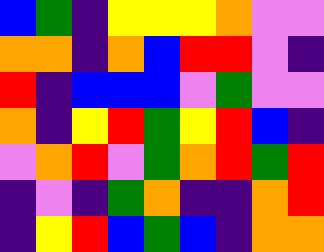[["blue", "green", "indigo", "yellow", "yellow", "yellow", "orange", "violet", "violet"], ["orange", "orange", "indigo", "orange", "blue", "red", "red", "violet", "indigo"], ["red", "indigo", "blue", "blue", "blue", "violet", "green", "violet", "violet"], ["orange", "indigo", "yellow", "red", "green", "yellow", "red", "blue", "indigo"], ["violet", "orange", "red", "violet", "green", "orange", "red", "green", "red"], ["indigo", "violet", "indigo", "green", "orange", "indigo", "indigo", "orange", "red"], ["indigo", "yellow", "red", "blue", "green", "blue", "indigo", "orange", "orange"]]